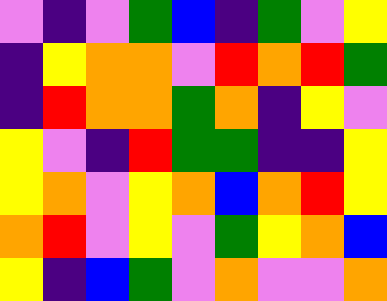[["violet", "indigo", "violet", "green", "blue", "indigo", "green", "violet", "yellow"], ["indigo", "yellow", "orange", "orange", "violet", "red", "orange", "red", "green"], ["indigo", "red", "orange", "orange", "green", "orange", "indigo", "yellow", "violet"], ["yellow", "violet", "indigo", "red", "green", "green", "indigo", "indigo", "yellow"], ["yellow", "orange", "violet", "yellow", "orange", "blue", "orange", "red", "yellow"], ["orange", "red", "violet", "yellow", "violet", "green", "yellow", "orange", "blue"], ["yellow", "indigo", "blue", "green", "violet", "orange", "violet", "violet", "orange"]]